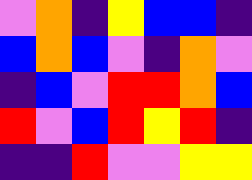[["violet", "orange", "indigo", "yellow", "blue", "blue", "indigo"], ["blue", "orange", "blue", "violet", "indigo", "orange", "violet"], ["indigo", "blue", "violet", "red", "red", "orange", "blue"], ["red", "violet", "blue", "red", "yellow", "red", "indigo"], ["indigo", "indigo", "red", "violet", "violet", "yellow", "yellow"]]